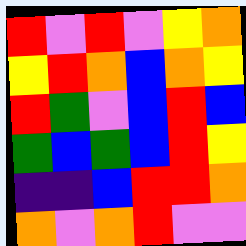[["red", "violet", "red", "violet", "yellow", "orange"], ["yellow", "red", "orange", "blue", "orange", "yellow"], ["red", "green", "violet", "blue", "red", "blue"], ["green", "blue", "green", "blue", "red", "yellow"], ["indigo", "indigo", "blue", "red", "red", "orange"], ["orange", "violet", "orange", "red", "violet", "violet"]]